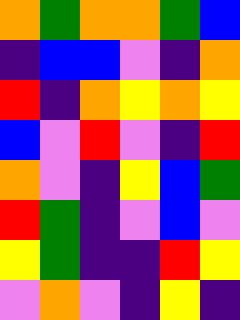[["orange", "green", "orange", "orange", "green", "blue"], ["indigo", "blue", "blue", "violet", "indigo", "orange"], ["red", "indigo", "orange", "yellow", "orange", "yellow"], ["blue", "violet", "red", "violet", "indigo", "red"], ["orange", "violet", "indigo", "yellow", "blue", "green"], ["red", "green", "indigo", "violet", "blue", "violet"], ["yellow", "green", "indigo", "indigo", "red", "yellow"], ["violet", "orange", "violet", "indigo", "yellow", "indigo"]]